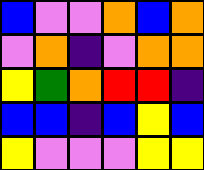[["blue", "violet", "violet", "orange", "blue", "orange"], ["violet", "orange", "indigo", "violet", "orange", "orange"], ["yellow", "green", "orange", "red", "red", "indigo"], ["blue", "blue", "indigo", "blue", "yellow", "blue"], ["yellow", "violet", "violet", "violet", "yellow", "yellow"]]